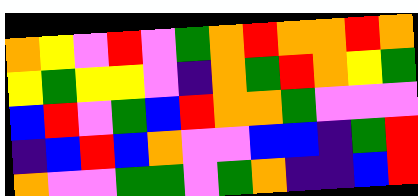[["orange", "yellow", "violet", "red", "violet", "green", "orange", "red", "orange", "orange", "red", "orange"], ["yellow", "green", "yellow", "yellow", "violet", "indigo", "orange", "green", "red", "orange", "yellow", "green"], ["blue", "red", "violet", "green", "blue", "red", "orange", "orange", "green", "violet", "violet", "violet"], ["indigo", "blue", "red", "blue", "orange", "violet", "violet", "blue", "blue", "indigo", "green", "red"], ["orange", "violet", "violet", "green", "green", "violet", "green", "orange", "indigo", "indigo", "blue", "red"]]